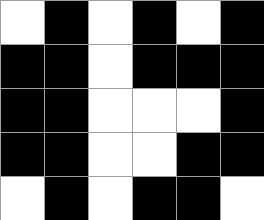[["white", "black", "white", "black", "white", "black"], ["black", "black", "white", "black", "black", "black"], ["black", "black", "white", "white", "white", "black"], ["black", "black", "white", "white", "black", "black"], ["white", "black", "white", "black", "black", "white"]]